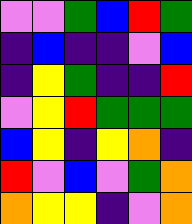[["violet", "violet", "green", "blue", "red", "green"], ["indigo", "blue", "indigo", "indigo", "violet", "blue"], ["indigo", "yellow", "green", "indigo", "indigo", "red"], ["violet", "yellow", "red", "green", "green", "green"], ["blue", "yellow", "indigo", "yellow", "orange", "indigo"], ["red", "violet", "blue", "violet", "green", "orange"], ["orange", "yellow", "yellow", "indigo", "violet", "orange"]]